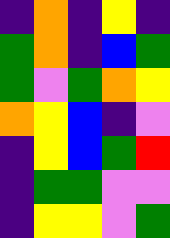[["indigo", "orange", "indigo", "yellow", "indigo"], ["green", "orange", "indigo", "blue", "green"], ["green", "violet", "green", "orange", "yellow"], ["orange", "yellow", "blue", "indigo", "violet"], ["indigo", "yellow", "blue", "green", "red"], ["indigo", "green", "green", "violet", "violet"], ["indigo", "yellow", "yellow", "violet", "green"]]